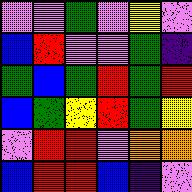[["violet", "violet", "green", "violet", "yellow", "violet"], ["blue", "red", "violet", "violet", "green", "indigo"], ["green", "blue", "green", "red", "green", "red"], ["blue", "green", "yellow", "red", "green", "yellow"], ["violet", "red", "red", "violet", "orange", "orange"], ["blue", "red", "red", "blue", "indigo", "violet"]]